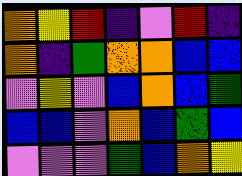[["orange", "yellow", "red", "indigo", "violet", "red", "indigo"], ["orange", "indigo", "green", "orange", "orange", "blue", "blue"], ["violet", "yellow", "violet", "blue", "orange", "blue", "green"], ["blue", "blue", "violet", "orange", "blue", "green", "blue"], ["violet", "violet", "violet", "green", "blue", "orange", "yellow"]]